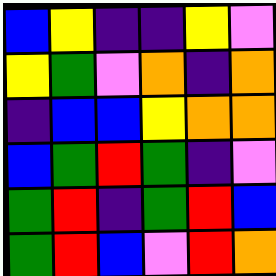[["blue", "yellow", "indigo", "indigo", "yellow", "violet"], ["yellow", "green", "violet", "orange", "indigo", "orange"], ["indigo", "blue", "blue", "yellow", "orange", "orange"], ["blue", "green", "red", "green", "indigo", "violet"], ["green", "red", "indigo", "green", "red", "blue"], ["green", "red", "blue", "violet", "red", "orange"]]